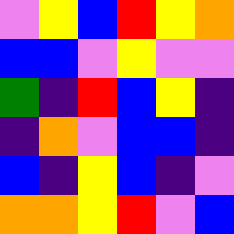[["violet", "yellow", "blue", "red", "yellow", "orange"], ["blue", "blue", "violet", "yellow", "violet", "violet"], ["green", "indigo", "red", "blue", "yellow", "indigo"], ["indigo", "orange", "violet", "blue", "blue", "indigo"], ["blue", "indigo", "yellow", "blue", "indigo", "violet"], ["orange", "orange", "yellow", "red", "violet", "blue"]]